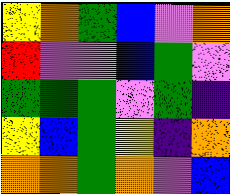[["yellow", "orange", "green", "blue", "violet", "orange"], ["red", "violet", "violet", "blue", "green", "violet"], ["green", "green", "green", "violet", "green", "indigo"], ["yellow", "blue", "green", "yellow", "indigo", "orange"], ["orange", "orange", "green", "orange", "violet", "blue"]]